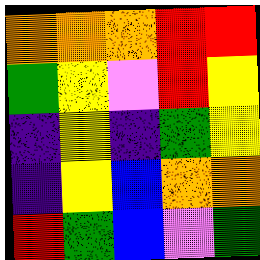[["orange", "orange", "orange", "red", "red"], ["green", "yellow", "violet", "red", "yellow"], ["indigo", "yellow", "indigo", "green", "yellow"], ["indigo", "yellow", "blue", "orange", "orange"], ["red", "green", "blue", "violet", "green"]]